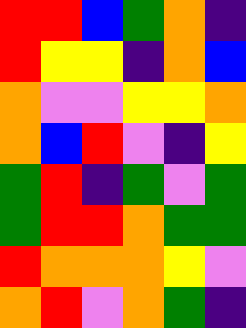[["red", "red", "blue", "green", "orange", "indigo"], ["red", "yellow", "yellow", "indigo", "orange", "blue"], ["orange", "violet", "violet", "yellow", "yellow", "orange"], ["orange", "blue", "red", "violet", "indigo", "yellow"], ["green", "red", "indigo", "green", "violet", "green"], ["green", "red", "red", "orange", "green", "green"], ["red", "orange", "orange", "orange", "yellow", "violet"], ["orange", "red", "violet", "orange", "green", "indigo"]]